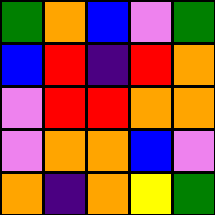[["green", "orange", "blue", "violet", "green"], ["blue", "red", "indigo", "red", "orange"], ["violet", "red", "red", "orange", "orange"], ["violet", "orange", "orange", "blue", "violet"], ["orange", "indigo", "orange", "yellow", "green"]]